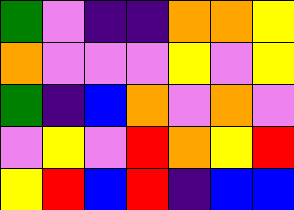[["green", "violet", "indigo", "indigo", "orange", "orange", "yellow"], ["orange", "violet", "violet", "violet", "yellow", "violet", "yellow"], ["green", "indigo", "blue", "orange", "violet", "orange", "violet"], ["violet", "yellow", "violet", "red", "orange", "yellow", "red"], ["yellow", "red", "blue", "red", "indigo", "blue", "blue"]]